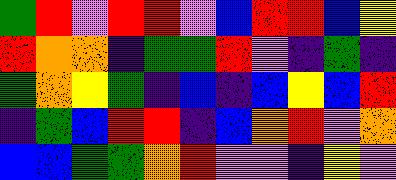[["green", "red", "violet", "red", "red", "violet", "blue", "red", "red", "blue", "yellow"], ["red", "orange", "orange", "indigo", "green", "green", "red", "violet", "indigo", "green", "indigo"], ["green", "orange", "yellow", "green", "indigo", "blue", "indigo", "blue", "yellow", "blue", "red"], ["indigo", "green", "blue", "red", "red", "indigo", "blue", "orange", "red", "violet", "orange"], ["blue", "blue", "green", "green", "orange", "red", "violet", "violet", "indigo", "yellow", "violet"]]